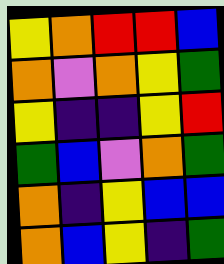[["yellow", "orange", "red", "red", "blue"], ["orange", "violet", "orange", "yellow", "green"], ["yellow", "indigo", "indigo", "yellow", "red"], ["green", "blue", "violet", "orange", "green"], ["orange", "indigo", "yellow", "blue", "blue"], ["orange", "blue", "yellow", "indigo", "green"]]